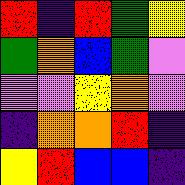[["red", "indigo", "red", "green", "yellow"], ["green", "orange", "blue", "green", "violet"], ["violet", "violet", "yellow", "orange", "violet"], ["indigo", "orange", "orange", "red", "indigo"], ["yellow", "red", "blue", "blue", "indigo"]]